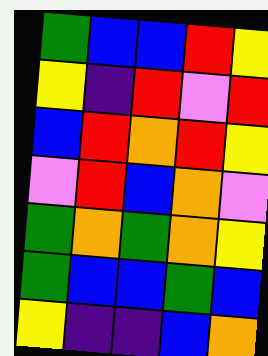[["green", "blue", "blue", "red", "yellow"], ["yellow", "indigo", "red", "violet", "red"], ["blue", "red", "orange", "red", "yellow"], ["violet", "red", "blue", "orange", "violet"], ["green", "orange", "green", "orange", "yellow"], ["green", "blue", "blue", "green", "blue"], ["yellow", "indigo", "indigo", "blue", "orange"]]